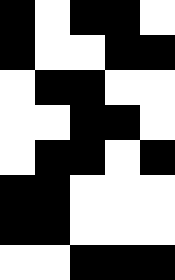[["black", "white", "black", "black", "white"], ["black", "white", "white", "black", "black"], ["white", "black", "black", "white", "white"], ["white", "white", "black", "black", "white"], ["white", "black", "black", "white", "black"], ["black", "black", "white", "white", "white"], ["black", "black", "white", "white", "white"], ["white", "white", "black", "black", "black"]]